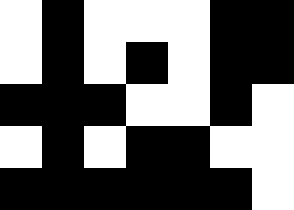[["white", "black", "white", "white", "white", "black", "black"], ["white", "black", "white", "black", "white", "black", "black"], ["black", "black", "black", "white", "white", "black", "white"], ["white", "black", "white", "black", "black", "white", "white"], ["black", "black", "black", "black", "black", "black", "white"]]